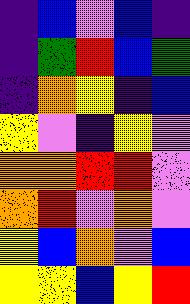[["indigo", "blue", "violet", "blue", "indigo"], ["indigo", "green", "red", "blue", "green"], ["indigo", "orange", "yellow", "indigo", "blue"], ["yellow", "violet", "indigo", "yellow", "violet"], ["orange", "orange", "red", "red", "violet"], ["orange", "red", "violet", "orange", "violet"], ["yellow", "blue", "orange", "violet", "blue"], ["yellow", "yellow", "blue", "yellow", "red"]]